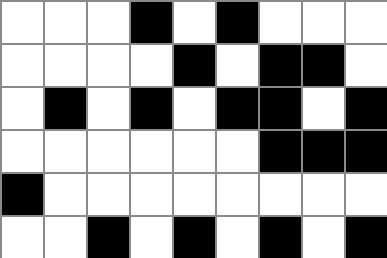[["white", "white", "white", "black", "white", "black", "white", "white", "white"], ["white", "white", "white", "white", "black", "white", "black", "black", "white"], ["white", "black", "white", "black", "white", "black", "black", "white", "black"], ["white", "white", "white", "white", "white", "white", "black", "black", "black"], ["black", "white", "white", "white", "white", "white", "white", "white", "white"], ["white", "white", "black", "white", "black", "white", "black", "white", "black"]]